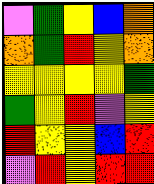[["violet", "green", "yellow", "blue", "orange"], ["orange", "green", "red", "yellow", "orange"], ["yellow", "yellow", "yellow", "yellow", "green"], ["green", "yellow", "red", "violet", "yellow"], ["red", "yellow", "yellow", "blue", "red"], ["violet", "red", "yellow", "red", "red"]]